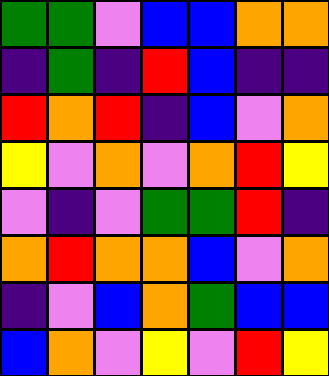[["green", "green", "violet", "blue", "blue", "orange", "orange"], ["indigo", "green", "indigo", "red", "blue", "indigo", "indigo"], ["red", "orange", "red", "indigo", "blue", "violet", "orange"], ["yellow", "violet", "orange", "violet", "orange", "red", "yellow"], ["violet", "indigo", "violet", "green", "green", "red", "indigo"], ["orange", "red", "orange", "orange", "blue", "violet", "orange"], ["indigo", "violet", "blue", "orange", "green", "blue", "blue"], ["blue", "orange", "violet", "yellow", "violet", "red", "yellow"]]